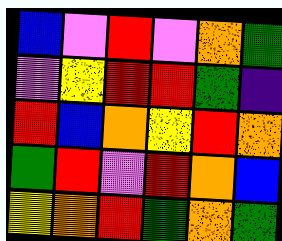[["blue", "violet", "red", "violet", "orange", "green"], ["violet", "yellow", "red", "red", "green", "indigo"], ["red", "blue", "orange", "yellow", "red", "orange"], ["green", "red", "violet", "red", "orange", "blue"], ["yellow", "orange", "red", "green", "orange", "green"]]